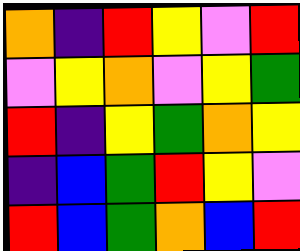[["orange", "indigo", "red", "yellow", "violet", "red"], ["violet", "yellow", "orange", "violet", "yellow", "green"], ["red", "indigo", "yellow", "green", "orange", "yellow"], ["indigo", "blue", "green", "red", "yellow", "violet"], ["red", "blue", "green", "orange", "blue", "red"]]